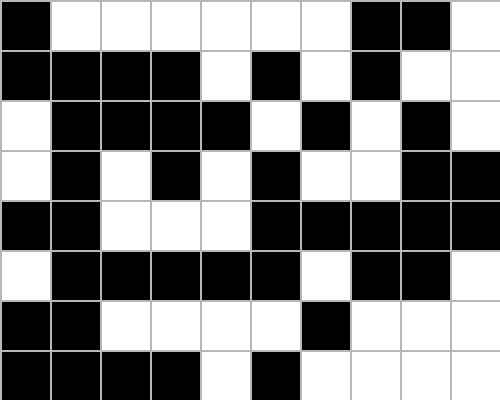[["black", "white", "white", "white", "white", "white", "white", "black", "black", "white"], ["black", "black", "black", "black", "white", "black", "white", "black", "white", "white"], ["white", "black", "black", "black", "black", "white", "black", "white", "black", "white"], ["white", "black", "white", "black", "white", "black", "white", "white", "black", "black"], ["black", "black", "white", "white", "white", "black", "black", "black", "black", "black"], ["white", "black", "black", "black", "black", "black", "white", "black", "black", "white"], ["black", "black", "white", "white", "white", "white", "black", "white", "white", "white"], ["black", "black", "black", "black", "white", "black", "white", "white", "white", "white"]]